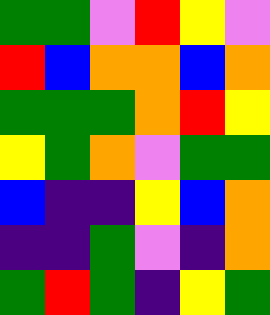[["green", "green", "violet", "red", "yellow", "violet"], ["red", "blue", "orange", "orange", "blue", "orange"], ["green", "green", "green", "orange", "red", "yellow"], ["yellow", "green", "orange", "violet", "green", "green"], ["blue", "indigo", "indigo", "yellow", "blue", "orange"], ["indigo", "indigo", "green", "violet", "indigo", "orange"], ["green", "red", "green", "indigo", "yellow", "green"]]